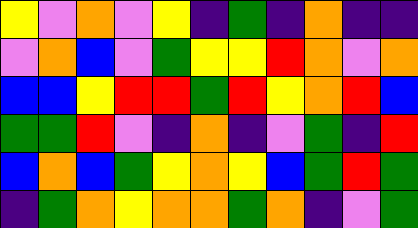[["yellow", "violet", "orange", "violet", "yellow", "indigo", "green", "indigo", "orange", "indigo", "indigo"], ["violet", "orange", "blue", "violet", "green", "yellow", "yellow", "red", "orange", "violet", "orange"], ["blue", "blue", "yellow", "red", "red", "green", "red", "yellow", "orange", "red", "blue"], ["green", "green", "red", "violet", "indigo", "orange", "indigo", "violet", "green", "indigo", "red"], ["blue", "orange", "blue", "green", "yellow", "orange", "yellow", "blue", "green", "red", "green"], ["indigo", "green", "orange", "yellow", "orange", "orange", "green", "orange", "indigo", "violet", "green"]]